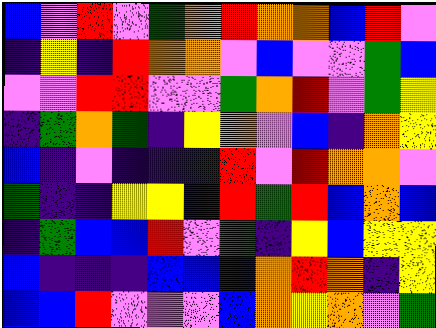[["blue", "violet", "red", "violet", "green", "orange", "red", "orange", "orange", "blue", "red", "violet"], ["indigo", "yellow", "indigo", "red", "orange", "orange", "violet", "blue", "violet", "violet", "green", "blue"], ["violet", "violet", "red", "red", "violet", "violet", "green", "orange", "red", "violet", "green", "yellow"], ["indigo", "green", "orange", "green", "indigo", "yellow", "orange", "violet", "blue", "indigo", "orange", "yellow"], ["blue", "indigo", "violet", "indigo", "indigo", "indigo", "red", "violet", "red", "orange", "orange", "violet"], ["green", "indigo", "indigo", "yellow", "yellow", "indigo", "red", "green", "red", "blue", "orange", "blue"], ["indigo", "green", "blue", "blue", "red", "violet", "green", "indigo", "yellow", "blue", "yellow", "yellow"], ["blue", "indigo", "indigo", "indigo", "blue", "blue", "indigo", "orange", "red", "orange", "indigo", "yellow"], ["blue", "blue", "red", "violet", "violet", "violet", "blue", "orange", "yellow", "orange", "violet", "green"]]